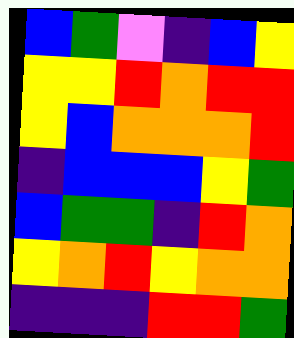[["blue", "green", "violet", "indigo", "blue", "yellow"], ["yellow", "yellow", "red", "orange", "red", "red"], ["yellow", "blue", "orange", "orange", "orange", "red"], ["indigo", "blue", "blue", "blue", "yellow", "green"], ["blue", "green", "green", "indigo", "red", "orange"], ["yellow", "orange", "red", "yellow", "orange", "orange"], ["indigo", "indigo", "indigo", "red", "red", "green"]]